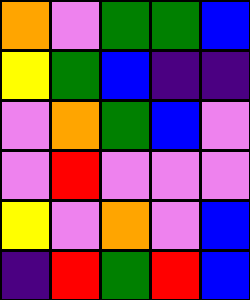[["orange", "violet", "green", "green", "blue"], ["yellow", "green", "blue", "indigo", "indigo"], ["violet", "orange", "green", "blue", "violet"], ["violet", "red", "violet", "violet", "violet"], ["yellow", "violet", "orange", "violet", "blue"], ["indigo", "red", "green", "red", "blue"]]